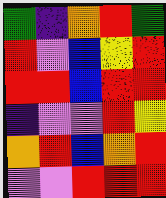[["green", "indigo", "orange", "red", "green"], ["red", "violet", "blue", "yellow", "red"], ["red", "red", "blue", "red", "red"], ["indigo", "violet", "violet", "red", "yellow"], ["orange", "red", "blue", "orange", "red"], ["violet", "violet", "red", "red", "red"]]